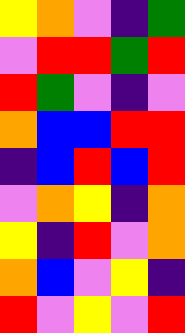[["yellow", "orange", "violet", "indigo", "green"], ["violet", "red", "red", "green", "red"], ["red", "green", "violet", "indigo", "violet"], ["orange", "blue", "blue", "red", "red"], ["indigo", "blue", "red", "blue", "red"], ["violet", "orange", "yellow", "indigo", "orange"], ["yellow", "indigo", "red", "violet", "orange"], ["orange", "blue", "violet", "yellow", "indigo"], ["red", "violet", "yellow", "violet", "red"]]